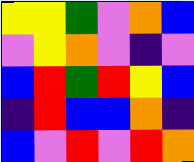[["yellow", "yellow", "green", "violet", "orange", "blue"], ["violet", "yellow", "orange", "violet", "indigo", "violet"], ["blue", "red", "green", "red", "yellow", "blue"], ["indigo", "red", "blue", "blue", "orange", "indigo"], ["blue", "violet", "red", "violet", "red", "orange"]]